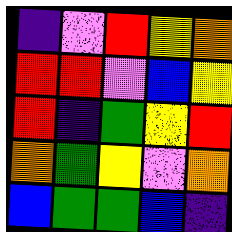[["indigo", "violet", "red", "yellow", "orange"], ["red", "red", "violet", "blue", "yellow"], ["red", "indigo", "green", "yellow", "red"], ["orange", "green", "yellow", "violet", "orange"], ["blue", "green", "green", "blue", "indigo"]]